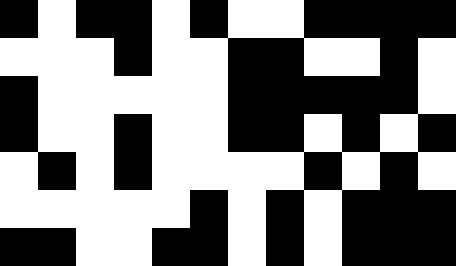[["black", "white", "black", "black", "white", "black", "white", "white", "black", "black", "black", "black"], ["white", "white", "white", "black", "white", "white", "black", "black", "white", "white", "black", "white"], ["black", "white", "white", "white", "white", "white", "black", "black", "black", "black", "black", "white"], ["black", "white", "white", "black", "white", "white", "black", "black", "white", "black", "white", "black"], ["white", "black", "white", "black", "white", "white", "white", "white", "black", "white", "black", "white"], ["white", "white", "white", "white", "white", "black", "white", "black", "white", "black", "black", "black"], ["black", "black", "white", "white", "black", "black", "white", "black", "white", "black", "black", "black"]]